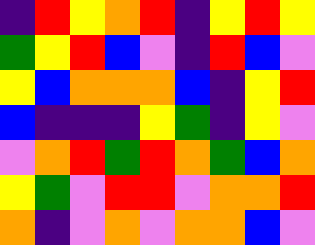[["indigo", "red", "yellow", "orange", "red", "indigo", "yellow", "red", "yellow"], ["green", "yellow", "red", "blue", "violet", "indigo", "red", "blue", "violet"], ["yellow", "blue", "orange", "orange", "orange", "blue", "indigo", "yellow", "red"], ["blue", "indigo", "indigo", "indigo", "yellow", "green", "indigo", "yellow", "violet"], ["violet", "orange", "red", "green", "red", "orange", "green", "blue", "orange"], ["yellow", "green", "violet", "red", "red", "violet", "orange", "orange", "red"], ["orange", "indigo", "violet", "orange", "violet", "orange", "orange", "blue", "violet"]]